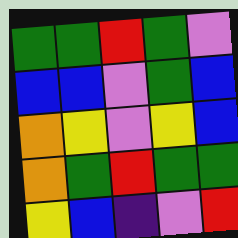[["green", "green", "red", "green", "violet"], ["blue", "blue", "violet", "green", "blue"], ["orange", "yellow", "violet", "yellow", "blue"], ["orange", "green", "red", "green", "green"], ["yellow", "blue", "indigo", "violet", "red"]]